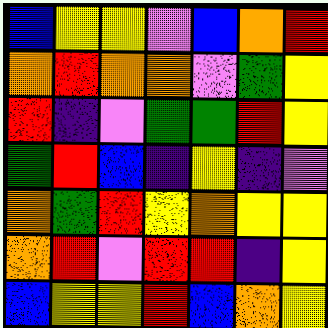[["blue", "yellow", "yellow", "violet", "blue", "orange", "red"], ["orange", "red", "orange", "orange", "violet", "green", "yellow"], ["red", "indigo", "violet", "green", "green", "red", "yellow"], ["green", "red", "blue", "indigo", "yellow", "indigo", "violet"], ["orange", "green", "red", "yellow", "orange", "yellow", "yellow"], ["orange", "red", "violet", "red", "red", "indigo", "yellow"], ["blue", "yellow", "yellow", "red", "blue", "orange", "yellow"]]